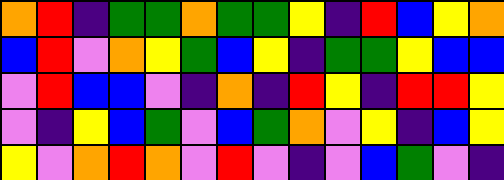[["orange", "red", "indigo", "green", "green", "orange", "green", "green", "yellow", "indigo", "red", "blue", "yellow", "orange"], ["blue", "red", "violet", "orange", "yellow", "green", "blue", "yellow", "indigo", "green", "green", "yellow", "blue", "blue"], ["violet", "red", "blue", "blue", "violet", "indigo", "orange", "indigo", "red", "yellow", "indigo", "red", "red", "yellow"], ["violet", "indigo", "yellow", "blue", "green", "violet", "blue", "green", "orange", "violet", "yellow", "indigo", "blue", "yellow"], ["yellow", "violet", "orange", "red", "orange", "violet", "red", "violet", "indigo", "violet", "blue", "green", "violet", "indigo"]]